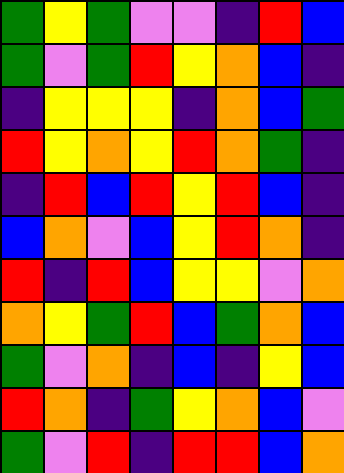[["green", "yellow", "green", "violet", "violet", "indigo", "red", "blue"], ["green", "violet", "green", "red", "yellow", "orange", "blue", "indigo"], ["indigo", "yellow", "yellow", "yellow", "indigo", "orange", "blue", "green"], ["red", "yellow", "orange", "yellow", "red", "orange", "green", "indigo"], ["indigo", "red", "blue", "red", "yellow", "red", "blue", "indigo"], ["blue", "orange", "violet", "blue", "yellow", "red", "orange", "indigo"], ["red", "indigo", "red", "blue", "yellow", "yellow", "violet", "orange"], ["orange", "yellow", "green", "red", "blue", "green", "orange", "blue"], ["green", "violet", "orange", "indigo", "blue", "indigo", "yellow", "blue"], ["red", "orange", "indigo", "green", "yellow", "orange", "blue", "violet"], ["green", "violet", "red", "indigo", "red", "red", "blue", "orange"]]